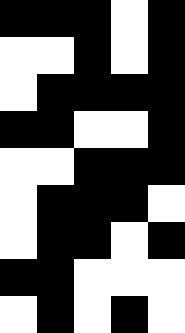[["black", "black", "black", "white", "black"], ["white", "white", "black", "white", "black"], ["white", "black", "black", "black", "black"], ["black", "black", "white", "white", "black"], ["white", "white", "black", "black", "black"], ["white", "black", "black", "black", "white"], ["white", "black", "black", "white", "black"], ["black", "black", "white", "white", "white"], ["white", "black", "white", "black", "white"]]